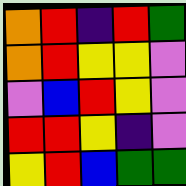[["orange", "red", "indigo", "red", "green"], ["orange", "red", "yellow", "yellow", "violet"], ["violet", "blue", "red", "yellow", "violet"], ["red", "red", "yellow", "indigo", "violet"], ["yellow", "red", "blue", "green", "green"]]